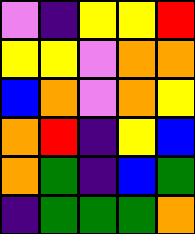[["violet", "indigo", "yellow", "yellow", "red"], ["yellow", "yellow", "violet", "orange", "orange"], ["blue", "orange", "violet", "orange", "yellow"], ["orange", "red", "indigo", "yellow", "blue"], ["orange", "green", "indigo", "blue", "green"], ["indigo", "green", "green", "green", "orange"]]